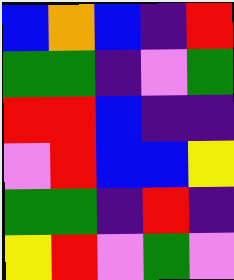[["blue", "orange", "blue", "indigo", "red"], ["green", "green", "indigo", "violet", "green"], ["red", "red", "blue", "indigo", "indigo"], ["violet", "red", "blue", "blue", "yellow"], ["green", "green", "indigo", "red", "indigo"], ["yellow", "red", "violet", "green", "violet"]]